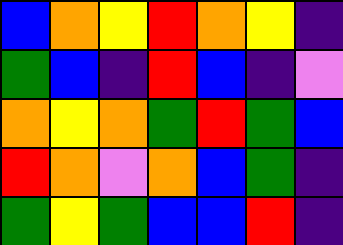[["blue", "orange", "yellow", "red", "orange", "yellow", "indigo"], ["green", "blue", "indigo", "red", "blue", "indigo", "violet"], ["orange", "yellow", "orange", "green", "red", "green", "blue"], ["red", "orange", "violet", "orange", "blue", "green", "indigo"], ["green", "yellow", "green", "blue", "blue", "red", "indigo"]]